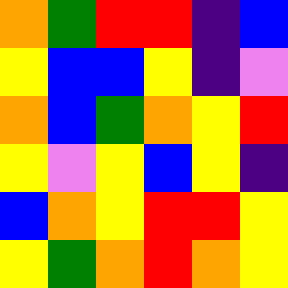[["orange", "green", "red", "red", "indigo", "blue"], ["yellow", "blue", "blue", "yellow", "indigo", "violet"], ["orange", "blue", "green", "orange", "yellow", "red"], ["yellow", "violet", "yellow", "blue", "yellow", "indigo"], ["blue", "orange", "yellow", "red", "red", "yellow"], ["yellow", "green", "orange", "red", "orange", "yellow"]]